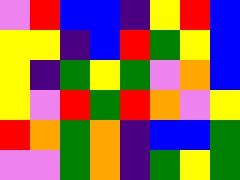[["violet", "red", "blue", "blue", "indigo", "yellow", "red", "blue"], ["yellow", "yellow", "indigo", "blue", "red", "green", "yellow", "blue"], ["yellow", "indigo", "green", "yellow", "green", "violet", "orange", "blue"], ["yellow", "violet", "red", "green", "red", "orange", "violet", "yellow"], ["red", "orange", "green", "orange", "indigo", "blue", "blue", "green"], ["violet", "violet", "green", "orange", "indigo", "green", "yellow", "green"]]